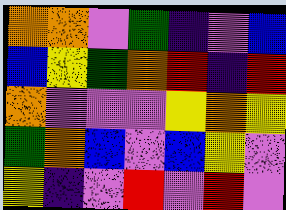[["orange", "orange", "violet", "green", "indigo", "violet", "blue"], ["blue", "yellow", "green", "orange", "red", "indigo", "red"], ["orange", "violet", "violet", "violet", "yellow", "orange", "yellow"], ["green", "orange", "blue", "violet", "blue", "yellow", "violet"], ["yellow", "indigo", "violet", "red", "violet", "red", "violet"]]